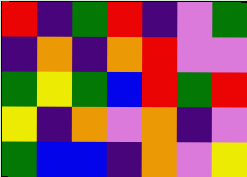[["red", "indigo", "green", "red", "indigo", "violet", "green"], ["indigo", "orange", "indigo", "orange", "red", "violet", "violet"], ["green", "yellow", "green", "blue", "red", "green", "red"], ["yellow", "indigo", "orange", "violet", "orange", "indigo", "violet"], ["green", "blue", "blue", "indigo", "orange", "violet", "yellow"]]